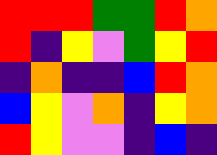[["red", "red", "red", "green", "green", "red", "orange"], ["red", "indigo", "yellow", "violet", "green", "yellow", "red"], ["indigo", "orange", "indigo", "indigo", "blue", "red", "orange"], ["blue", "yellow", "violet", "orange", "indigo", "yellow", "orange"], ["red", "yellow", "violet", "violet", "indigo", "blue", "indigo"]]